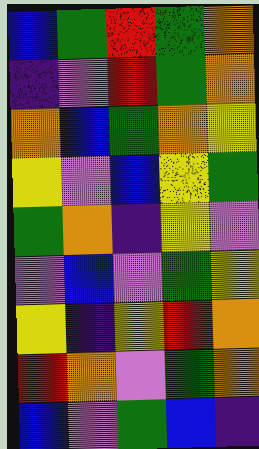[["blue", "green", "red", "green", "orange"], ["indigo", "violet", "red", "green", "orange"], ["orange", "blue", "green", "orange", "yellow"], ["yellow", "violet", "blue", "yellow", "green"], ["green", "orange", "indigo", "yellow", "violet"], ["violet", "blue", "violet", "green", "yellow"], ["yellow", "indigo", "yellow", "red", "orange"], ["red", "orange", "violet", "green", "orange"], ["blue", "violet", "green", "blue", "indigo"]]